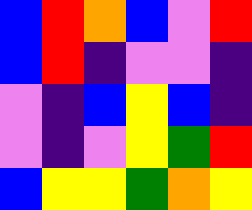[["blue", "red", "orange", "blue", "violet", "red"], ["blue", "red", "indigo", "violet", "violet", "indigo"], ["violet", "indigo", "blue", "yellow", "blue", "indigo"], ["violet", "indigo", "violet", "yellow", "green", "red"], ["blue", "yellow", "yellow", "green", "orange", "yellow"]]